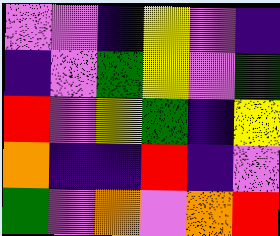[["violet", "violet", "indigo", "yellow", "violet", "indigo"], ["indigo", "violet", "green", "yellow", "violet", "green"], ["red", "violet", "yellow", "green", "indigo", "yellow"], ["orange", "indigo", "indigo", "red", "indigo", "violet"], ["green", "violet", "orange", "violet", "orange", "red"]]